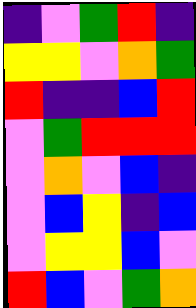[["indigo", "violet", "green", "red", "indigo"], ["yellow", "yellow", "violet", "orange", "green"], ["red", "indigo", "indigo", "blue", "red"], ["violet", "green", "red", "red", "red"], ["violet", "orange", "violet", "blue", "indigo"], ["violet", "blue", "yellow", "indigo", "blue"], ["violet", "yellow", "yellow", "blue", "violet"], ["red", "blue", "violet", "green", "orange"]]